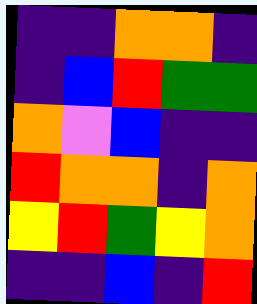[["indigo", "indigo", "orange", "orange", "indigo"], ["indigo", "blue", "red", "green", "green"], ["orange", "violet", "blue", "indigo", "indigo"], ["red", "orange", "orange", "indigo", "orange"], ["yellow", "red", "green", "yellow", "orange"], ["indigo", "indigo", "blue", "indigo", "red"]]